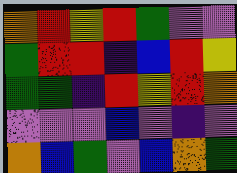[["orange", "red", "yellow", "red", "green", "violet", "violet"], ["green", "red", "red", "indigo", "blue", "red", "yellow"], ["green", "green", "indigo", "red", "yellow", "red", "orange"], ["violet", "violet", "violet", "blue", "violet", "indigo", "violet"], ["orange", "blue", "green", "violet", "blue", "orange", "green"]]